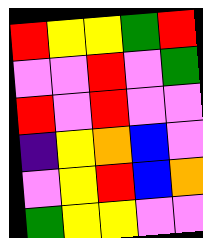[["red", "yellow", "yellow", "green", "red"], ["violet", "violet", "red", "violet", "green"], ["red", "violet", "red", "violet", "violet"], ["indigo", "yellow", "orange", "blue", "violet"], ["violet", "yellow", "red", "blue", "orange"], ["green", "yellow", "yellow", "violet", "violet"]]